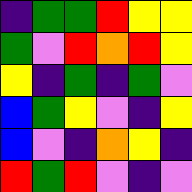[["indigo", "green", "green", "red", "yellow", "yellow"], ["green", "violet", "red", "orange", "red", "yellow"], ["yellow", "indigo", "green", "indigo", "green", "violet"], ["blue", "green", "yellow", "violet", "indigo", "yellow"], ["blue", "violet", "indigo", "orange", "yellow", "indigo"], ["red", "green", "red", "violet", "indigo", "violet"]]